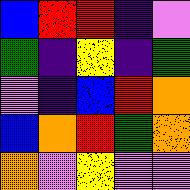[["blue", "red", "red", "indigo", "violet"], ["green", "indigo", "yellow", "indigo", "green"], ["violet", "indigo", "blue", "red", "orange"], ["blue", "orange", "red", "green", "orange"], ["orange", "violet", "yellow", "violet", "violet"]]